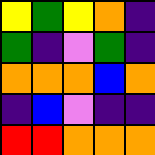[["yellow", "green", "yellow", "orange", "indigo"], ["green", "indigo", "violet", "green", "indigo"], ["orange", "orange", "orange", "blue", "orange"], ["indigo", "blue", "violet", "indigo", "indigo"], ["red", "red", "orange", "orange", "orange"]]